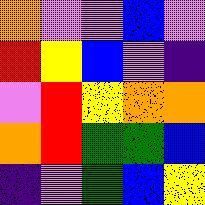[["orange", "violet", "violet", "blue", "violet"], ["red", "yellow", "blue", "violet", "indigo"], ["violet", "red", "yellow", "orange", "orange"], ["orange", "red", "green", "green", "blue"], ["indigo", "violet", "green", "blue", "yellow"]]